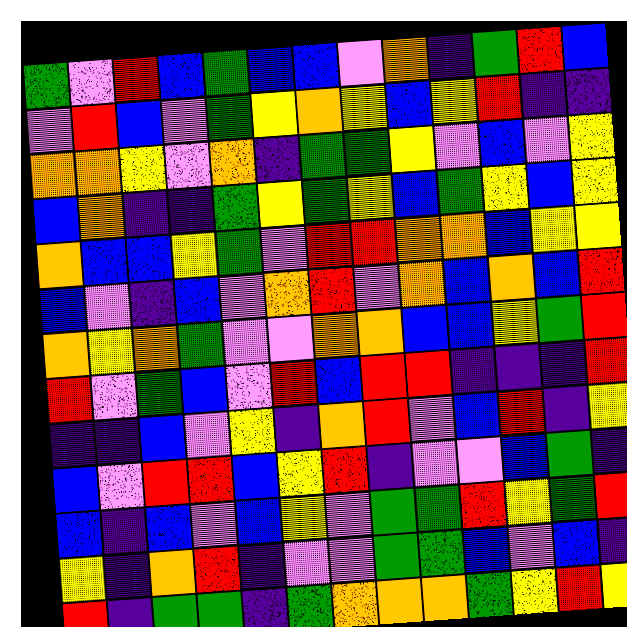[["green", "violet", "red", "blue", "green", "blue", "blue", "violet", "orange", "indigo", "green", "red", "blue"], ["violet", "red", "blue", "violet", "green", "yellow", "orange", "yellow", "blue", "yellow", "red", "indigo", "indigo"], ["orange", "orange", "yellow", "violet", "orange", "indigo", "green", "green", "yellow", "violet", "blue", "violet", "yellow"], ["blue", "orange", "indigo", "indigo", "green", "yellow", "green", "yellow", "blue", "green", "yellow", "blue", "yellow"], ["orange", "blue", "blue", "yellow", "green", "violet", "red", "red", "orange", "orange", "blue", "yellow", "yellow"], ["blue", "violet", "indigo", "blue", "violet", "orange", "red", "violet", "orange", "blue", "orange", "blue", "red"], ["orange", "yellow", "orange", "green", "violet", "violet", "orange", "orange", "blue", "blue", "yellow", "green", "red"], ["red", "violet", "green", "blue", "violet", "red", "blue", "red", "red", "indigo", "indigo", "indigo", "red"], ["indigo", "indigo", "blue", "violet", "yellow", "indigo", "orange", "red", "violet", "blue", "red", "indigo", "yellow"], ["blue", "violet", "red", "red", "blue", "yellow", "red", "indigo", "violet", "violet", "blue", "green", "indigo"], ["blue", "indigo", "blue", "violet", "blue", "yellow", "violet", "green", "green", "red", "yellow", "green", "red"], ["yellow", "indigo", "orange", "red", "indigo", "violet", "violet", "green", "green", "blue", "violet", "blue", "indigo"], ["red", "indigo", "green", "green", "indigo", "green", "orange", "orange", "orange", "green", "yellow", "red", "yellow"]]